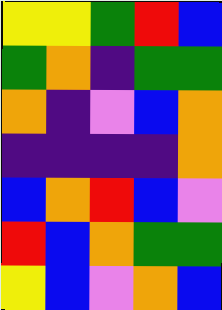[["yellow", "yellow", "green", "red", "blue"], ["green", "orange", "indigo", "green", "green"], ["orange", "indigo", "violet", "blue", "orange"], ["indigo", "indigo", "indigo", "indigo", "orange"], ["blue", "orange", "red", "blue", "violet"], ["red", "blue", "orange", "green", "green"], ["yellow", "blue", "violet", "orange", "blue"]]